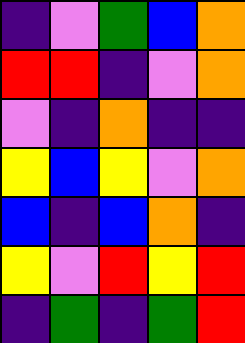[["indigo", "violet", "green", "blue", "orange"], ["red", "red", "indigo", "violet", "orange"], ["violet", "indigo", "orange", "indigo", "indigo"], ["yellow", "blue", "yellow", "violet", "orange"], ["blue", "indigo", "blue", "orange", "indigo"], ["yellow", "violet", "red", "yellow", "red"], ["indigo", "green", "indigo", "green", "red"]]